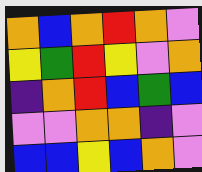[["orange", "blue", "orange", "red", "orange", "violet"], ["yellow", "green", "red", "yellow", "violet", "orange"], ["indigo", "orange", "red", "blue", "green", "blue"], ["violet", "violet", "orange", "orange", "indigo", "violet"], ["blue", "blue", "yellow", "blue", "orange", "violet"]]